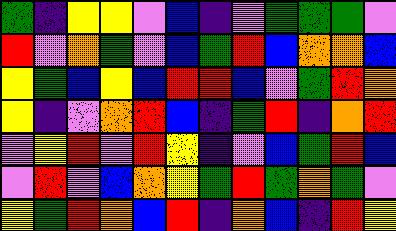[["green", "indigo", "yellow", "yellow", "violet", "blue", "indigo", "violet", "green", "green", "green", "violet"], ["red", "violet", "orange", "green", "violet", "blue", "green", "red", "blue", "orange", "orange", "blue"], ["yellow", "green", "blue", "yellow", "blue", "red", "red", "blue", "violet", "green", "red", "orange"], ["yellow", "indigo", "violet", "orange", "red", "blue", "indigo", "green", "red", "indigo", "orange", "red"], ["violet", "yellow", "red", "violet", "red", "yellow", "indigo", "violet", "blue", "green", "red", "blue"], ["violet", "red", "violet", "blue", "orange", "yellow", "green", "red", "green", "orange", "green", "violet"], ["yellow", "green", "red", "orange", "blue", "red", "indigo", "orange", "blue", "indigo", "red", "yellow"]]